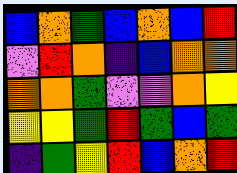[["blue", "orange", "green", "blue", "orange", "blue", "red"], ["violet", "red", "orange", "indigo", "blue", "orange", "orange"], ["orange", "orange", "green", "violet", "violet", "orange", "yellow"], ["yellow", "yellow", "green", "red", "green", "blue", "green"], ["indigo", "green", "yellow", "red", "blue", "orange", "red"]]